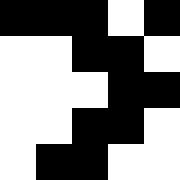[["black", "black", "black", "white", "black"], ["white", "white", "black", "black", "white"], ["white", "white", "white", "black", "black"], ["white", "white", "black", "black", "white"], ["white", "black", "black", "white", "white"]]